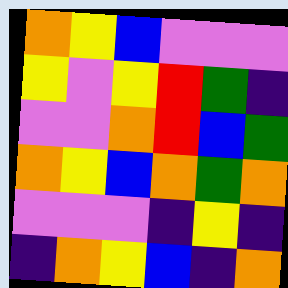[["orange", "yellow", "blue", "violet", "violet", "violet"], ["yellow", "violet", "yellow", "red", "green", "indigo"], ["violet", "violet", "orange", "red", "blue", "green"], ["orange", "yellow", "blue", "orange", "green", "orange"], ["violet", "violet", "violet", "indigo", "yellow", "indigo"], ["indigo", "orange", "yellow", "blue", "indigo", "orange"]]